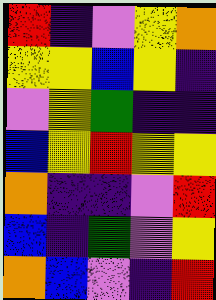[["red", "indigo", "violet", "yellow", "orange"], ["yellow", "yellow", "blue", "yellow", "indigo"], ["violet", "yellow", "green", "indigo", "indigo"], ["blue", "yellow", "red", "yellow", "yellow"], ["orange", "indigo", "indigo", "violet", "red"], ["blue", "indigo", "green", "violet", "yellow"], ["orange", "blue", "violet", "indigo", "red"]]